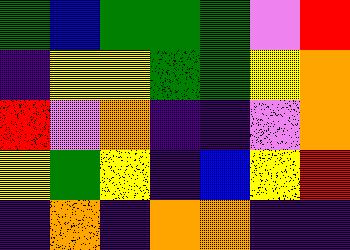[["green", "blue", "green", "green", "green", "violet", "red"], ["indigo", "yellow", "yellow", "green", "green", "yellow", "orange"], ["red", "violet", "orange", "indigo", "indigo", "violet", "orange"], ["yellow", "green", "yellow", "indigo", "blue", "yellow", "red"], ["indigo", "orange", "indigo", "orange", "orange", "indigo", "indigo"]]